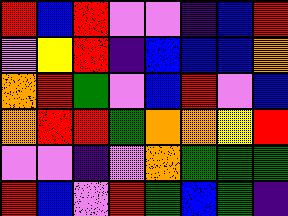[["red", "blue", "red", "violet", "violet", "indigo", "blue", "red"], ["violet", "yellow", "red", "indigo", "blue", "blue", "blue", "orange"], ["orange", "red", "green", "violet", "blue", "red", "violet", "blue"], ["orange", "red", "red", "green", "orange", "orange", "yellow", "red"], ["violet", "violet", "indigo", "violet", "orange", "green", "green", "green"], ["red", "blue", "violet", "red", "green", "blue", "green", "indigo"]]